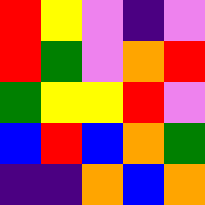[["red", "yellow", "violet", "indigo", "violet"], ["red", "green", "violet", "orange", "red"], ["green", "yellow", "yellow", "red", "violet"], ["blue", "red", "blue", "orange", "green"], ["indigo", "indigo", "orange", "blue", "orange"]]